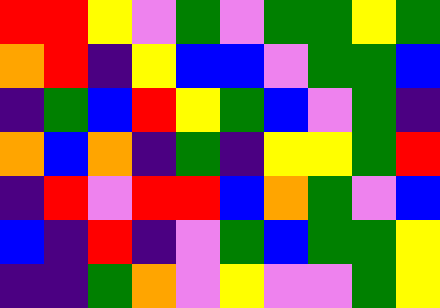[["red", "red", "yellow", "violet", "green", "violet", "green", "green", "yellow", "green"], ["orange", "red", "indigo", "yellow", "blue", "blue", "violet", "green", "green", "blue"], ["indigo", "green", "blue", "red", "yellow", "green", "blue", "violet", "green", "indigo"], ["orange", "blue", "orange", "indigo", "green", "indigo", "yellow", "yellow", "green", "red"], ["indigo", "red", "violet", "red", "red", "blue", "orange", "green", "violet", "blue"], ["blue", "indigo", "red", "indigo", "violet", "green", "blue", "green", "green", "yellow"], ["indigo", "indigo", "green", "orange", "violet", "yellow", "violet", "violet", "green", "yellow"]]